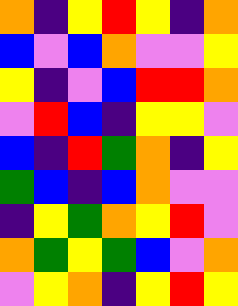[["orange", "indigo", "yellow", "red", "yellow", "indigo", "orange"], ["blue", "violet", "blue", "orange", "violet", "violet", "yellow"], ["yellow", "indigo", "violet", "blue", "red", "red", "orange"], ["violet", "red", "blue", "indigo", "yellow", "yellow", "violet"], ["blue", "indigo", "red", "green", "orange", "indigo", "yellow"], ["green", "blue", "indigo", "blue", "orange", "violet", "violet"], ["indigo", "yellow", "green", "orange", "yellow", "red", "violet"], ["orange", "green", "yellow", "green", "blue", "violet", "orange"], ["violet", "yellow", "orange", "indigo", "yellow", "red", "yellow"]]